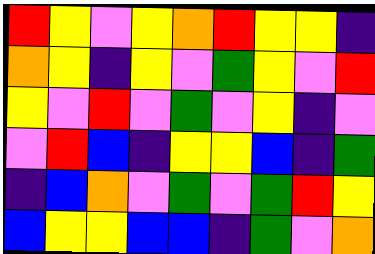[["red", "yellow", "violet", "yellow", "orange", "red", "yellow", "yellow", "indigo"], ["orange", "yellow", "indigo", "yellow", "violet", "green", "yellow", "violet", "red"], ["yellow", "violet", "red", "violet", "green", "violet", "yellow", "indigo", "violet"], ["violet", "red", "blue", "indigo", "yellow", "yellow", "blue", "indigo", "green"], ["indigo", "blue", "orange", "violet", "green", "violet", "green", "red", "yellow"], ["blue", "yellow", "yellow", "blue", "blue", "indigo", "green", "violet", "orange"]]